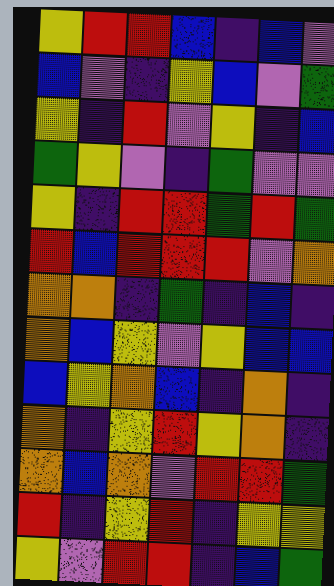[["yellow", "red", "red", "blue", "indigo", "blue", "violet"], ["blue", "violet", "indigo", "yellow", "blue", "violet", "green"], ["yellow", "indigo", "red", "violet", "yellow", "indigo", "blue"], ["green", "yellow", "violet", "indigo", "green", "violet", "violet"], ["yellow", "indigo", "red", "red", "green", "red", "green"], ["red", "blue", "red", "red", "red", "violet", "orange"], ["orange", "orange", "indigo", "green", "indigo", "blue", "indigo"], ["orange", "blue", "yellow", "violet", "yellow", "blue", "blue"], ["blue", "yellow", "orange", "blue", "indigo", "orange", "indigo"], ["orange", "indigo", "yellow", "red", "yellow", "orange", "indigo"], ["orange", "blue", "orange", "violet", "red", "red", "green"], ["red", "indigo", "yellow", "red", "indigo", "yellow", "yellow"], ["yellow", "violet", "red", "red", "indigo", "blue", "green"]]